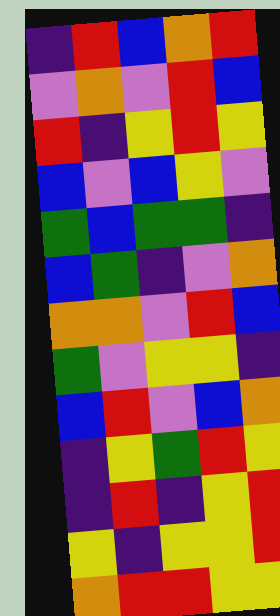[["indigo", "red", "blue", "orange", "red"], ["violet", "orange", "violet", "red", "blue"], ["red", "indigo", "yellow", "red", "yellow"], ["blue", "violet", "blue", "yellow", "violet"], ["green", "blue", "green", "green", "indigo"], ["blue", "green", "indigo", "violet", "orange"], ["orange", "orange", "violet", "red", "blue"], ["green", "violet", "yellow", "yellow", "indigo"], ["blue", "red", "violet", "blue", "orange"], ["indigo", "yellow", "green", "red", "yellow"], ["indigo", "red", "indigo", "yellow", "red"], ["yellow", "indigo", "yellow", "yellow", "red"], ["orange", "red", "red", "yellow", "yellow"]]